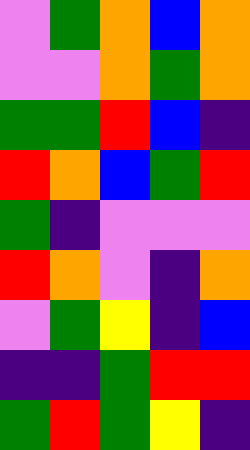[["violet", "green", "orange", "blue", "orange"], ["violet", "violet", "orange", "green", "orange"], ["green", "green", "red", "blue", "indigo"], ["red", "orange", "blue", "green", "red"], ["green", "indigo", "violet", "violet", "violet"], ["red", "orange", "violet", "indigo", "orange"], ["violet", "green", "yellow", "indigo", "blue"], ["indigo", "indigo", "green", "red", "red"], ["green", "red", "green", "yellow", "indigo"]]